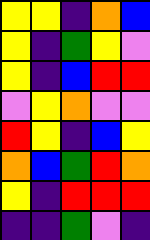[["yellow", "yellow", "indigo", "orange", "blue"], ["yellow", "indigo", "green", "yellow", "violet"], ["yellow", "indigo", "blue", "red", "red"], ["violet", "yellow", "orange", "violet", "violet"], ["red", "yellow", "indigo", "blue", "yellow"], ["orange", "blue", "green", "red", "orange"], ["yellow", "indigo", "red", "red", "red"], ["indigo", "indigo", "green", "violet", "indigo"]]